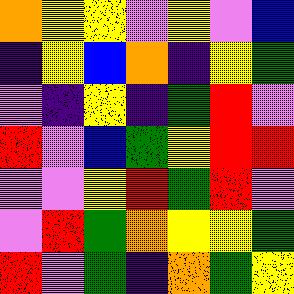[["orange", "yellow", "yellow", "violet", "yellow", "violet", "blue"], ["indigo", "yellow", "blue", "orange", "indigo", "yellow", "green"], ["violet", "indigo", "yellow", "indigo", "green", "red", "violet"], ["red", "violet", "blue", "green", "yellow", "red", "red"], ["violet", "violet", "yellow", "red", "green", "red", "violet"], ["violet", "red", "green", "orange", "yellow", "yellow", "green"], ["red", "violet", "green", "indigo", "orange", "green", "yellow"]]